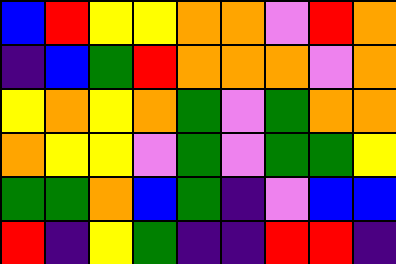[["blue", "red", "yellow", "yellow", "orange", "orange", "violet", "red", "orange"], ["indigo", "blue", "green", "red", "orange", "orange", "orange", "violet", "orange"], ["yellow", "orange", "yellow", "orange", "green", "violet", "green", "orange", "orange"], ["orange", "yellow", "yellow", "violet", "green", "violet", "green", "green", "yellow"], ["green", "green", "orange", "blue", "green", "indigo", "violet", "blue", "blue"], ["red", "indigo", "yellow", "green", "indigo", "indigo", "red", "red", "indigo"]]